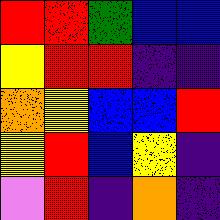[["red", "red", "green", "blue", "blue"], ["yellow", "red", "red", "indigo", "indigo"], ["orange", "yellow", "blue", "blue", "red"], ["yellow", "red", "blue", "yellow", "indigo"], ["violet", "red", "indigo", "orange", "indigo"]]